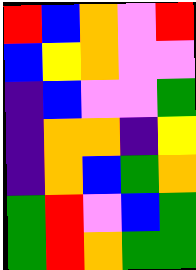[["red", "blue", "orange", "violet", "red"], ["blue", "yellow", "orange", "violet", "violet"], ["indigo", "blue", "violet", "violet", "green"], ["indigo", "orange", "orange", "indigo", "yellow"], ["indigo", "orange", "blue", "green", "orange"], ["green", "red", "violet", "blue", "green"], ["green", "red", "orange", "green", "green"]]